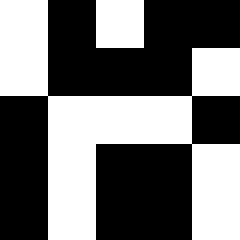[["white", "black", "white", "black", "black"], ["white", "black", "black", "black", "white"], ["black", "white", "white", "white", "black"], ["black", "white", "black", "black", "white"], ["black", "white", "black", "black", "white"]]